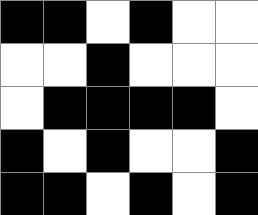[["black", "black", "white", "black", "white", "white"], ["white", "white", "black", "white", "white", "white"], ["white", "black", "black", "black", "black", "white"], ["black", "white", "black", "white", "white", "black"], ["black", "black", "white", "black", "white", "black"]]